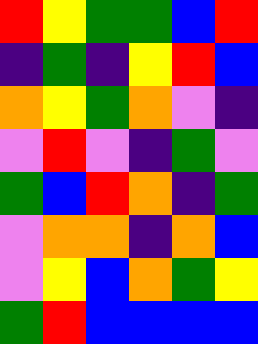[["red", "yellow", "green", "green", "blue", "red"], ["indigo", "green", "indigo", "yellow", "red", "blue"], ["orange", "yellow", "green", "orange", "violet", "indigo"], ["violet", "red", "violet", "indigo", "green", "violet"], ["green", "blue", "red", "orange", "indigo", "green"], ["violet", "orange", "orange", "indigo", "orange", "blue"], ["violet", "yellow", "blue", "orange", "green", "yellow"], ["green", "red", "blue", "blue", "blue", "blue"]]